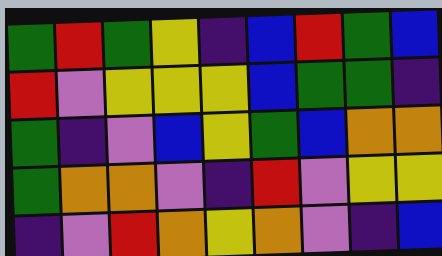[["green", "red", "green", "yellow", "indigo", "blue", "red", "green", "blue"], ["red", "violet", "yellow", "yellow", "yellow", "blue", "green", "green", "indigo"], ["green", "indigo", "violet", "blue", "yellow", "green", "blue", "orange", "orange"], ["green", "orange", "orange", "violet", "indigo", "red", "violet", "yellow", "yellow"], ["indigo", "violet", "red", "orange", "yellow", "orange", "violet", "indigo", "blue"]]